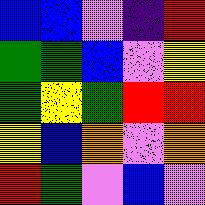[["blue", "blue", "violet", "indigo", "red"], ["green", "green", "blue", "violet", "yellow"], ["green", "yellow", "green", "red", "red"], ["yellow", "blue", "orange", "violet", "orange"], ["red", "green", "violet", "blue", "violet"]]